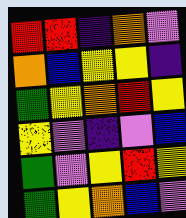[["red", "red", "indigo", "orange", "violet"], ["orange", "blue", "yellow", "yellow", "indigo"], ["green", "yellow", "orange", "red", "yellow"], ["yellow", "violet", "indigo", "violet", "blue"], ["green", "violet", "yellow", "red", "yellow"], ["green", "yellow", "orange", "blue", "violet"]]